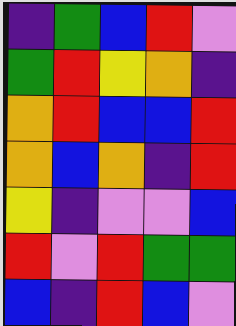[["indigo", "green", "blue", "red", "violet"], ["green", "red", "yellow", "orange", "indigo"], ["orange", "red", "blue", "blue", "red"], ["orange", "blue", "orange", "indigo", "red"], ["yellow", "indigo", "violet", "violet", "blue"], ["red", "violet", "red", "green", "green"], ["blue", "indigo", "red", "blue", "violet"]]